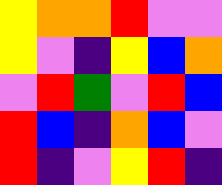[["yellow", "orange", "orange", "red", "violet", "violet"], ["yellow", "violet", "indigo", "yellow", "blue", "orange"], ["violet", "red", "green", "violet", "red", "blue"], ["red", "blue", "indigo", "orange", "blue", "violet"], ["red", "indigo", "violet", "yellow", "red", "indigo"]]